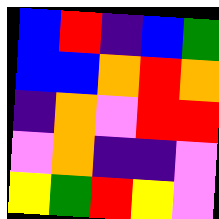[["blue", "red", "indigo", "blue", "green"], ["blue", "blue", "orange", "red", "orange"], ["indigo", "orange", "violet", "red", "red"], ["violet", "orange", "indigo", "indigo", "violet"], ["yellow", "green", "red", "yellow", "violet"]]